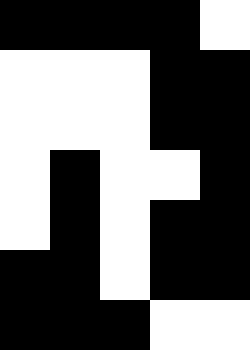[["black", "black", "black", "black", "white"], ["white", "white", "white", "black", "black"], ["white", "white", "white", "black", "black"], ["white", "black", "white", "white", "black"], ["white", "black", "white", "black", "black"], ["black", "black", "white", "black", "black"], ["black", "black", "black", "white", "white"]]